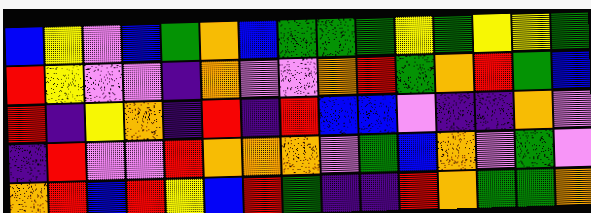[["blue", "yellow", "violet", "blue", "green", "orange", "blue", "green", "green", "green", "yellow", "green", "yellow", "yellow", "green"], ["red", "yellow", "violet", "violet", "indigo", "orange", "violet", "violet", "orange", "red", "green", "orange", "red", "green", "blue"], ["red", "indigo", "yellow", "orange", "indigo", "red", "indigo", "red", "blue", "blue", "violet", "indigo", "indigo", "orange", "violet"], ["indigo", "red", "violet", "violet", "red", "orange", "orange", "orange", "violet", "green", "blue", "orange", "violet", "green", "violet"], ["orange", "red", "blue", "red", "yellow", "blue", "red", "green", "indigo", "indigo", "red", "orange", "green", "green", "orange"]]